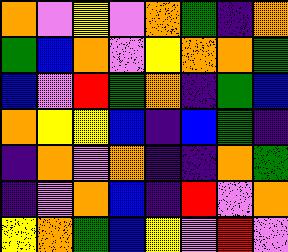[["orange", "violet", "yellow", "violet", "orange", "green", "indigo", "orange"], ["green", "blue", "orange", "violet", "yellow", "orange", "orange", "green"], ["blue", "violet", "red", "green", "orange", "indigo", "green", "blue"], ["orange", "yellow", "yellow", "blue", "indigo", "blue", "green", "indigo"], ["indigo", "orange", "violet", "orange", "indigo", "indigo", "orange", "green"], ["indigo", "violet", "orange", "blue", "indigo", "red", "violet", "orange"], ["yellow", "orange", "green", "blue", "yellow", "violet", "red", "violet"]]